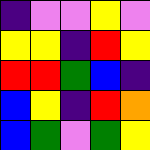[["indigo", "violet", "violet", "yellow", "violet"], ["yellow", "yellow", "indigo", "red", "yellow"], ["red", "red", "green", "blue", "indigo"], ["blue", "yellow", "indigo", "red", "orange"], ["blue", "green", "violet", "green", "yellow"]]